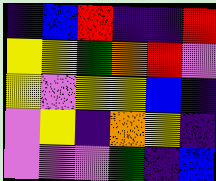[["indigo", "blue", "red", "indigo", "indigo", "red"], ["yellow", "yellow", "green", "orange", "red", "violet"], ["yellow", "violet", "yellow", "yellow", "blue", "indigo"], ["violet", "yellow", "indigo", "orange", "yellow", "indigo"], ["violet", "violet", "violet", "green", "indigo", "blue"]]